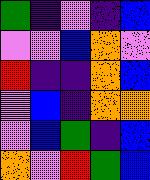[["green", "indigo", "violet", "indigo", "blue"], ["violet", "violet", "blue", "orange", "violet"], ["red", "indigo", "indigo", "orange", "blue"], ["violet", "blue", "indigo", "orange", "orange"], ["violet", "blue", "green", "indigo", "blue"], ["orange", "violet", "red", "green", "blue"]]